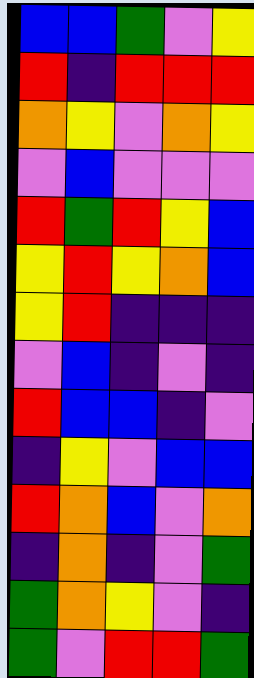[["blue", "blue", "green", "violet", "yellow"], ["red", "indigo", "red", "red", "red"], ["orange", "yellow", "violet", "orange", "yellow"], ["violet", "blue", "violet", "violet", "violet"], ["red", "green", "red", "yellow", "blue"], ["yellow", "red", "yellow", "orange", "blue"], ["yellow", "red", "indigo", "indigo", "indigo"], ["violet", "blue", "indigo", "violet", "indigo"], ["red", "blue", "blue", "indigo", "violet"], ["indigo", "yellow", "violet", "blue", "blue"], ["red", "orange", "blue", "violet", "orange"], ["indigo", "orange", "indigo", "violet", "green"], ["green", "orange", "yellow", "violet", "indigo"], ["green", "violet", "red", "red", "green"]]